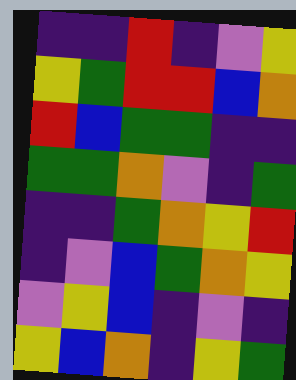[["indigo", "indigo", "red", "indigo", "violet", "yellow"], ["yellow", "green", "red", "red", "blue", "orange"], ["red", "blue", "green", "green", "indigo", "indigo"], ["green", "green", "orange", "violet", "indigo", "green"], ["indigo", "indigo", "green", "orange", "yellow", "red"], ["indigo", "violet", "blue", "green", "orange", "yellow"], ["violet", "yellow", "blue", "indigo", "violet", "indigo"], ["yellow", "blue", "orange", "indigo", "yellow", "green"]]